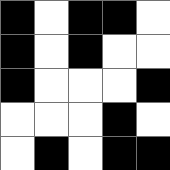[["black", "white", "black", "black", "white"], ["black", "white", "black", "white", "white"], ["black", "white", "white", "white", "black"], ["white", "white", "white", "black", "white"], ["white", "black", "white", "black", "black"]]